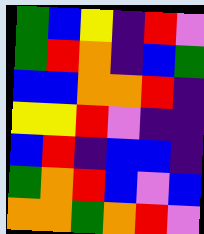[["green", "blue", "yellow", "indigo", "red", "violet"], ["green", "red", "orange", "indigo", "blue", "green"], ["blue", "blue", "orange", "orange", "red", "indigo"], ["yellow", "yellow", "red", "violet", "indigo", "indigo"], ["blue", "red", "indigo", "blue", "blue", "indigo"], ["green", "orange", "red", "blue", "violet", "blue"], ["orange", "orange", "green", "orange", "red", "violet"]]